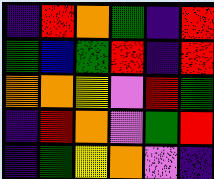[["indigo", "red", "orange", "green", "indigo", "red"], ["green", "blue", "green", "red", "indigo", "red"], ["orange", "orange", "yellow", "violet", "red", "green"], ["indigo", "red", "orange", "violet", "green", "red"], ["indigo", "green", "yellow", "orange", "violet", "indigo"]]